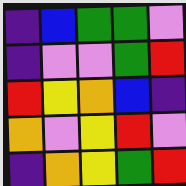[["indigo", "blue", "green", "green", "violet"], ["indigo", "violet", "violet", "green", "red"], ["red", "yellow", "orange", "blue", "indigo"], ["orange", "violet", "yellow", "red", "violet"], ["indigo", "orange", "yellow", "green", "red"]]